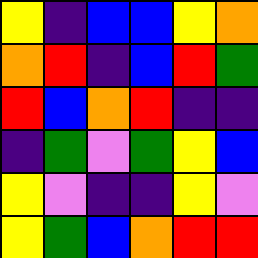[["yellow", "indigo", "blue", "blue", "yellow", "orange"], ["orange", "red", "indigo", "blue", "red", "green"], ["red", "blue", "orange", "red", "indigo", "indigo"], ["indigo", "green", "violet", "green", "yellow", "blue"], ["yellow", "violet", "indigo", "indigo", "yellow", "violet"], ["yellow", "green", "blue", "orange", "red", "red"]]